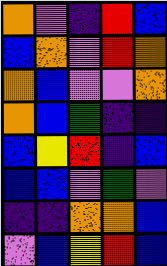[["orange", "violet", "indigo", "red", "blue"], ["blue", "orange", "violet", "red", "orange"], ["orange", "blue", "violet", "violet", "orange"], ["orange", "blue", "green", "indigo", "indigo"], ["blue", "yellow", "red", "indigo", "blue"], ["blue", "blue", "violet", "green", "violet"], ["indigo", "indigo", "orange", "orange", "blue"], ["violet", "blue", "yellow", "red", "blue"]]